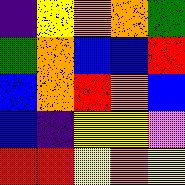[["indigo", "yellow", "orange", "orange", "green"], ["green", "orange", "blue", "blue", "red"], ["blue", "orange", "red", "orange", "blue"], ["blue", "indigo", "yellow", "yellow", "violet"], ["red", "red", "yellow", "orange", "yellow"]]